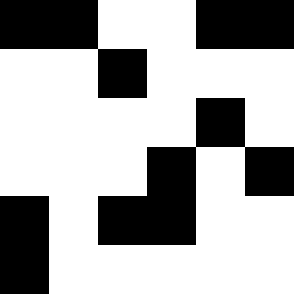[["black", "black", "white", "white", "black", "black"], ["white", "white", "black", "white", "white", "white"], ["white", "white", "white", "white", "black", "white"], ["white", "white", "white", "black", "white", "black"], ["black", "white", "black", "black", "white", "white"], ["black", "white", "white", "white", "white", "white"]]